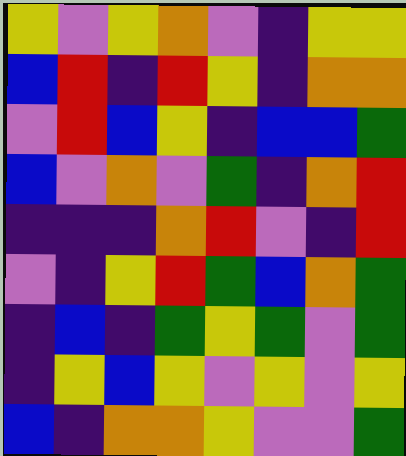[["yellow", "violet", "yellow", "orange", "violet", "indigo", "yellow", "yellow"], ["blue", "red", "indigo", "red", "yellow", "indigo", "orange", "orange"], ["violet", "red", "blue", "yellow", "indigo", "blue", "blue", "green"], ["blue", "violet", "orange", "violet", "green", "indigo", "orange", "red"], ["indigo", "indigo", "indigo", "orange", "red", "violet", "indigo", "red"], ["violet", "indigo", "yellow", "red", "green", "blue", "orange", "green"], ["indigo", "blue", "indigo", "green", "yellow", "green", "violet", "green"], ["indigo", "yellow", "blue", "yellow", "violet", "yellow", "violet", "yellow"], ["blue", "indigo", "orange", "orange", "yellow", "violet", "violet", "green"]]